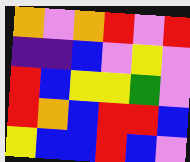[["orange", "violet", "orange", "red", "violet", "red"], ["indigo", "indigo", "blue", "violet", "yellow", "violet"], ["red", "blue", "yellow", "yellow", "green", "violet"], ["red", "orange", "blue", "red", "red", "blue"], ["yellow", "blue", "blue", "red", "blue", "violet"]]